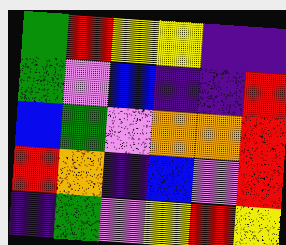[["green", "red", "yellow", "yellow", "indigo", "indigo"], ["green", "violet", "blue", "indigo", "indigo", "red"], ["blue", "green", "violet", "orange", "orange", "red"], ["red", "orange", "indigo", "blue", "violet", "red"], ["indigo", "green", "violet", "yellow", "red", "yellow"]]